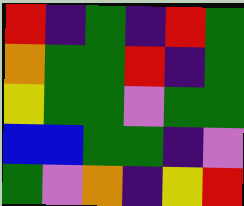[["red", "indigo", "green", "indigo", "red", "green"], ["orange", "green", "green", "red", "indigo", "green"], ["yellow", "green", "green", "violet", "green", "green"], ["blue", "blue", "green", "green", "indigo", "violet"], ["green", "violet", "orange", "indigo", "yellow", "red"]]